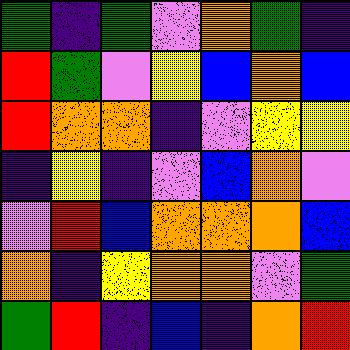[["green", "indigo", "green", "violet", "orange", "green", "indigo"], ["red", "green", "violet", "yellow", "blue", "orange", "blue"], ["red", "orange", "orange", "indigo", "violet", "yellow", "yellow"], ["indigo", "yellow", "indigo", "violet", "blue", "orange", "violet"], ["violet", "red", "blue", "orange", "orange", "orange", "blue"], ["orange", "indigo", "yellow", "orange", "orange", "violet", "green"], ["green", "red", "indigo", "blue", "indigo", "orange", "red"]]